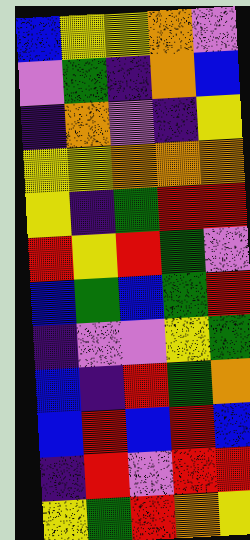[["blue", "yellow", "yellow", "orange", "violet"], ["violet", "green", "indigo", "orange", "blue"], ["indigo", "orange", "violet", "indigo", "yellow"], ["yellow", "yellow", "orange", "orange", "orange"], ["yellow", "indigo", "green", "red", "red"], ["red", "yellow", "red", "green", "violet"], ["blue", "green", "blue", "green", "red"], ["indigo", "violet", "violet", "yellow", "green"], ["blue", "indigo", "red", "green", "orange"], ["blue", "red", "blue", "red", "blue"], ["indigo", "red", "violet", "red", "red"], ["yellow", "green", "red", "orange", "yellow"]]